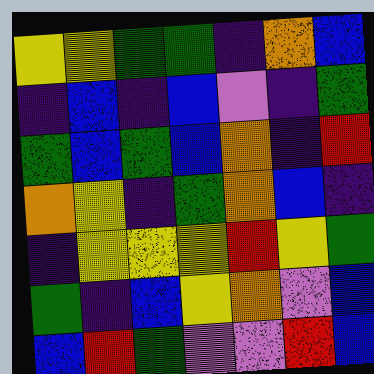[["yellow", "yellow", "green", "green", "indigo", "orange", "blue"], ["indigo", "blue", "indigo", "blue", "violet", "indigo", "green"], ["green", "blue", "green", "blue", "orange", "indigo", "red"], ["orange", "yellow", "indigo", "green", "orange", "blue", "indigo"], ["indigo", "yellow", "yellow", "yellow", "red", "yellow", "green"], ["green", "indigo", "blue", "yellow", "orange", "violet", "blue"], ["blue", "red", "green", "violet", "violet", "red", "blue"]]